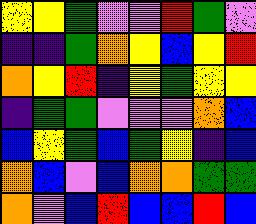[["yellow", "yellow", "green", "violet", "violet", "red", "green", "violet"], ["indigo", "indigo", "green", "orange", "yellow", "blue", "yellow", "red"], ["orange", "yellow", "red", "indigo", "yellow", "green", "yellow", "yellow"], ["indigo", "green", "green", "violet", "violet", "violet", "orange", "blue"], ["blue", "yellow", "green", "blue", "green", "yellow", "indigo", "blue"], ["orange", "blue", "violet", "blue", "orange", "orange", "green", "green"], ["orange", "violet", "blue", "red", "blue", "blue", "red", "blue"]]